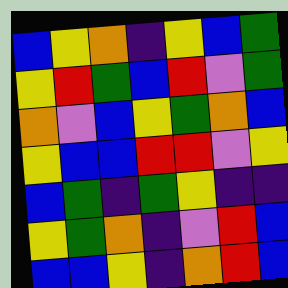[["blue", "yellow", "orange", "indigo", "yellow", "blue", "green"], ["yellow", "red", "green", "blue", "red", "violet", "green"], ["orange", "violet", "blue", "yellow", "green", "orange", "blue"], ["yellow", "blue", "blue", "red", "red", "violet", "yellow"], ["blue", "green", "indigo", "green", "yellow", "indigo", "indigo"], ["yellow", "green", "orange", "indigo", "violet", "red", "blue"], ["blue", "blue", "yellow", "indigo", "orange", "red", "blue"]]